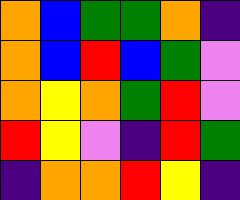[["orange", "blue", "green", "green", "orange", "indigo"], ["orange", "blue", "red", "blue", "green", "violet"], ["orange", "yellow", "orange", "green", "red", "violet"], ["red", "yellow", "violet", "indigo", "red", "green"], ["indigo", "orange", "orange", "red", "yellow", "indigo"]]